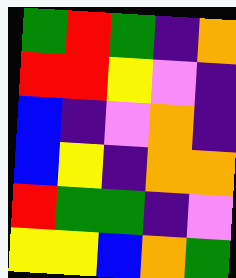[["green", "red", "green", "indigo", "orange"], ["red", "red", "yellow", "violet", "indigo"], ["blue", "indigo", "violet", "orange", "indigo"], ["blue", "yellow", "indigo", "orange", "orange"], ["red", "green", "green", "indigo", "violet"], ["yellow", "yellow", "blue", "orange", "green"]]